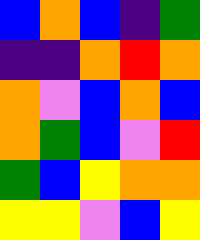[["blue", "orange", "blue", "indigo", "green"], ["indigo", "indigo", "orange", "red", "orange"], ["orange", "violet", "blue", "orange", "blue"], ["orange", "green", "blue", "violet", "red"], ["green", "blue", "yellow", "orange", "orange"], ["yellow", "yellow", "violet", "blue", "yellow"]]